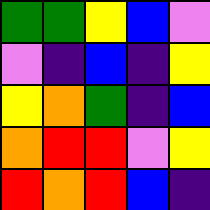[["green", "green", "yellow", "blue", "violet"], ["violet", "indigo", "blue", "indigo", "yellow"], ["yellow", "orange", "green", "indigo", "blue"], ["orange", "red", "red", "violet", "yellow"], ["red", "orange", "red", "blue", "indigo"]]